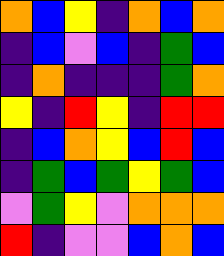[["orange", "blue", "yellow", "indigo", "orange", "blue", "orange"], ["indigo", "blue", "violet", "blue", "indigo", "green", "blue"], ["indigo", "orange", "indigo", "indigo", "indigo", "green", "orange"], ["yellow", "indigo", "red", "yellow", "indigo", "red", "red"], ["indigo", "blue", "orange", "yellow", "blue", "red", "blue"], ["indigo", "green", "blue", "green", "yellow", "green", "blue"], ["violet", "green", "yellow", "violet", "orange", "orange", "orange"], ["red", "indigo", "violet", "violet", "blue", "orange", "blue"]]